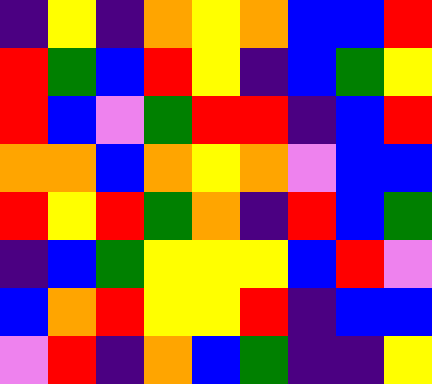[["indigo", "yellow", "indigo", "orange", "yellow", "orange", "blue", "blue", "red"], ["red", "green", "blue", "red", "yellow", "indigo", "blue", "green", "yellow"], ["red", "blue", "violet", "green", "red", "red", "indigo", "blue", "red"], ["orange", "orange", "blue", "orange", "yellow", "orange", "violet", "blue", "blue"], ["red", "yellow", "red", "green", "orange", "indigo", "red", "blue", "green"], ["indigo", "blue", "green", "yellow", "yellow", "yellow", "blue", "red", "violet"], ["blue", "orange", "red", "yellow", "yellow", "red", "indigo", "blue", "blue"], ["violet", "red", "indigo", "orange", "blue", "green", "indigo", "indigo", "yellow"]]